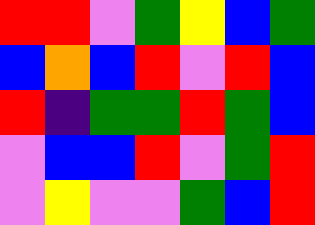[["red", "red", "violet", "green", "yellow", "blue", "green"], ["blue", "orange", "blue", "red", "violet", "red", "blue"], ["red", "indigo", "green", "green", "red", "green", "blue"], ["violet", "blue", "blue", "red", "violet", "green", "red"], ["violet", "yellow", "violet", "violet", "green", "blue", "red"]]